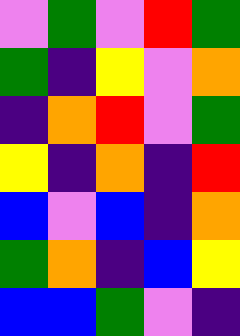[["violet", "green", "violet", "red", "green"], ["green", "indigo", "yellow", "violet", "orange"], ["indigo", "orange", "red", "violet", "green"], ["yellow", "indigo", "orange", "indigo", "red"], ["blue", "violet", "blue", "indigo", "orange"], ["green", "orange", "indigo", "blue", "yellow"], ["blue", "blue", "green", "violet", "indigo"]]